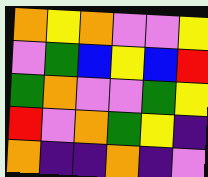[["orange", "yellow", "orange", "violet", "violet", "yellow"], ["violet", "green", "blue", "yellow", "blue", "red"], ["green", "orange", "violet", "violet", "green", "yellow"], ["red", "violet", "orange", "green", "yellow", "indigo"], ["orange", "indigo", "indigo", "orange", "indigo", "violet"]]